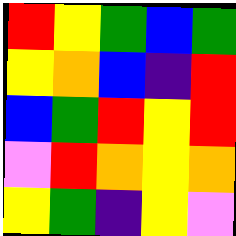[["red", "yellow", "green", "blue", "green"], ["yellow", "orange", "blue", "indigo", "red"], ["blue", "green", "red", "yellow", "red"], ["violet", "red", "orange", "yellow", "orange"], ["yellow", "green", "indigo", "yellow", "violet"]]